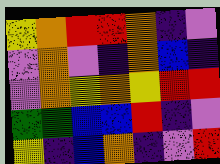[["yellow", "orange", "red", "red", "orange", "indigo", "violet"], ["violet", "orange", "violet", "indigo", "orange", "blue", "indigo"], ["violet", "orange", "yellow", "orange", "yellow", "red", "red"], ["green", "green", "blue", "blue", "red", "indigo", "violet"], ["yellow", "indigo", "blue", "orange", "indigo", "violet", "red"]]